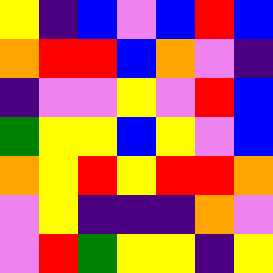[["yellow", "indigo", "blue", "violet", "blue", "red", "blue"], ["orange", "red", "red", "blue", "orange", "violet", "indigo"], ["indigo", "violet", "violet", "yellow", "violet", "red", "blue"], ["green", "yellow", "yellow", "blue", "yellow", "violet", "blue"], ["orange", "yellow", "red", "yellow", "red", "red", "orange"], ["violet", "yellow", "indigo", "indigo", "indigo", "orange", "violet"], ["violet", "red", "green", "yellow", "yellow", "indigo", "yellow"]]